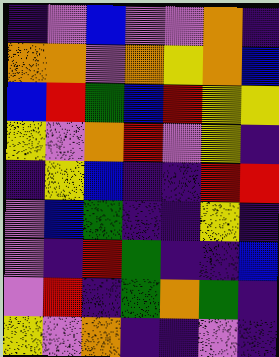[["indigo", "violet", "blue", "violet", "violet", "orange", "indigo"], ["orange", "orange", "violet", "orange", "yellow", "orange", "blue"], ["blue", "red", "green", "blue", "red", "yellow", "yellow"], ["yellow", "violet", "orange", "red", "violet", "yellow", "indigo"], ["indigo", "yellow", "blue", "indigo", "indigo", "red", "red"], ["violet", "blue", "green", "indigo", "indigo", "yellow", "indigo"], ["violet", "indigo", "red", "green", "indigo", "indigo", "blue"], ["violet", "red", "indigo", "green", "orange", "green", "indigo"], ["yellow", "violet", "orange", "indigo", "indigo", "violet", "indigo"]]